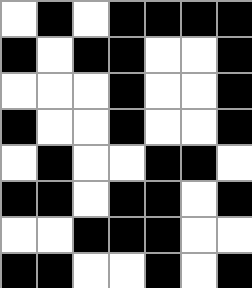[["white", "black", "white", "black", "black", "black", "black"], ["black", "white", "black", "black", "white", "white", "black"], ["white", "white", "white", "black", "white", "white", "black"], ["black", "white", "white", "black", "white", "white", "black"], ["white", "black", "white", "white", "black", "black", "white"], ["black", "black", "white", "black", "black", "white", "black"], ["white", "white", "black", "black", "black", "white", "white"], ["black", "black", "white", "white", "black", "white", "black"]]